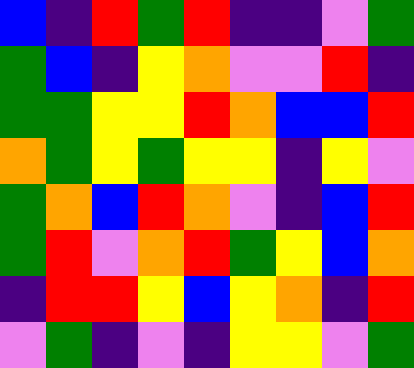[["blue", "indigo", "red", "green", "red", "indigo", "indigo", "violet", "green"], ["green", "blue", "indigo", "yellow", "orange", "violet", "violet", "red", "indigo"], ["green", "green", "yellow", "yellow", "red", "orange", "blue", "blue", "red"], ["orange", "green", "yellow", "green", "yellow", "yellow", "indigo", "yellow", "violet"], ["green", "orange", "blue", "red", "orange", "violet", "indigo", "blue", "red"], ["green", "red", "violet", "orange", "red", "green", "yellow", "blue", "orange"], ["indigo", "red", "red", "yellow", "blue", "yellow", "orange", "indigo", "red"], ["violet", "green", "indigo", "violet", "indigo", "yellow", "yellow", "violet", "green"]]